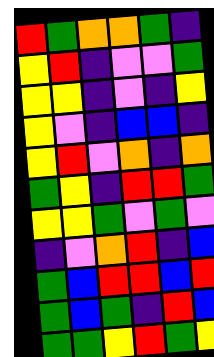[["red", "green", "orange", "orange", "green", "indigo"], ["yellow", "red", "indigo", "violet", "violet", "green"], ["yellow", "yellow", "indigo", "violet", "indigo", "yellow"], ["yellow", "violet", "indigo", "blue", "blue", "indigo"], ["yellow", "red", "violet", "orange", "indigo", "orange"], ["green", "yellow", "indigo", "red", "red", "green"], ["yellow", "yellow", "green", "violet", "green", "violet"], ["indigo", "violet", "orange", "red", "indigo", "blue"], ["green", "blue", "red", "red", "blue", "red"], ["green", "blue", "green", "indigo", "red", "blue"], ["green", "green", "yellow", "red", "green", "yellow"]]